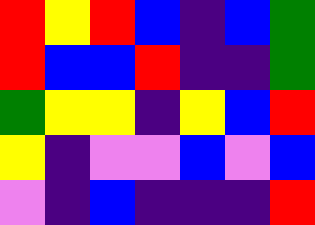[["red", "yellow", "red", "blue", "indigo", "blue", "green"], ["red", "blue", "blue", "red", "indigo", "indigo", "green"], ["green", "yellow", "yellow", "indigo", "yellow", "blue", "red"], ["yellow", "indigo", "violet", "violet", "blue", "violet", "blue"], ["violet", "indigo", "blue", "indigo", "indigo", "indigo", "red"]]